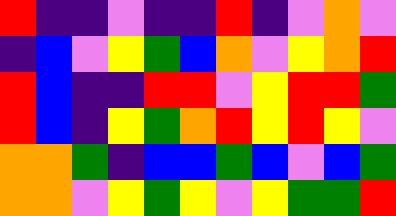[["red", "indigo", "indigo", "violet", "indigo", "indigo", "red", "indigo", "violet", "orange", "violet"], ["indigo", "blue", "violet", "yellow", "green", "blue", "orange", "violet", "yellow", "orange", "red"], ["red", "blue", "indigo", "indigo", "red", "red", "violet", "yellow", "red", "red", "green"], ["red", "blue", "indigo", "yellow", "green", "orange", "red", "yellow", "red", "yellow", "violet"], ["orange", "orange", "green", "indigo", "blue", "blue", "green", "blue", "violet", "blue", "green"], ["orange", "orange", "violet", "yellow", "green", "yellow", "violet", "yellow", "green", "green", "red"]]